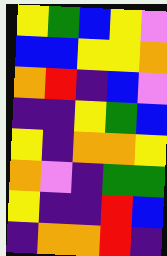[["yellow", "green", "blue", "yellow", "violet"], ["blue", "blue", "yellow", "yellow", "orange"], ["orange", "red", "indigo", "blue", "violet"], ["indigo", "indigo", "yellow", "green", "blue"], ["yellow", "indigo", "orange", "orange", "yellow"], ["orange", "violet", "indigo", "green", "green"], ["yellow", "indigo", "indigo", "red", "blue"], ["indigo", "orange", "orange", "red", "indigo"]]